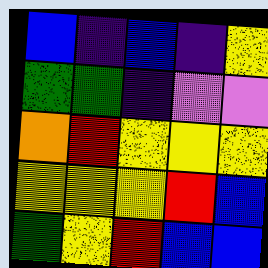[["blue", "indigo", "blue", "indigo", "yellow"], ["green", "green", "indigo", "violet", "violet"], ["orange", "red", "yellow", "yellow", "yellow"], ["yellow", "yellow", "yellow", "red", "blue"], ["green", "yellow", "red", "blue", "blue"]]